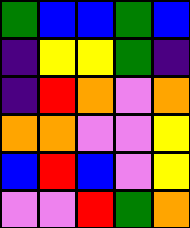[["green", "blue", "blue", "green", "blue"], ["indigo", "yellow", "yellow", "green", "indigo"], ["indigo", "red", "orange", "violet", "orange"], ["orange", "orange", "violet", "violet", "yellow"], ["blue", "red", "blue", "violet", "yellow"], ["violet", "violet", "red", "green", "orange"]]